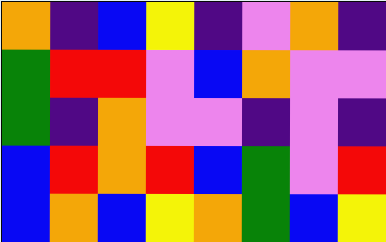[["orange", "indigo", "blue", "yellow", "indigo", "violet", "orange", "indigo"], ["green", "red", "red", "violet", "blue", "orange", "violet", "violet"], ["green", "indigo", "orange", "violet", "violet", "indigo", "violet", "indigo"], ["blue", "red", "orange", "red", "blue", "green", "violet", "red"], ["blue", "orange", "blue", "yellow", "orange", "green", "blue", "yellow"]]